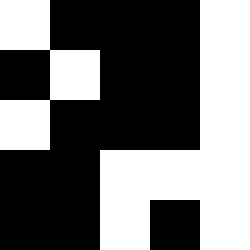[["white", "black", "black", "black", "white"], ["black", "white", "black", "black", "white"], ["white", "black", "black", "black", "white"], ["black", "black", "white", "white", "white"], ["black", "black", "white", "black", "white"]]